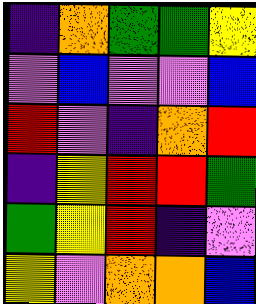[["indigo", "orange", "green", "green", "yellow"], ["violet", "blue", "violet", "violet", "blue"], ["red", "violet", "indigo", "orange", "red"], ["indigo", "yellow", "red", "red", "green"], ["green", "yellow", "red", "indigo", "violet"], ["yellow", "violet", "orange", "orange", "blue"]]